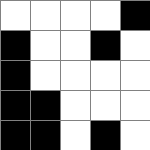[["white", "white", "white", "white", "black"], ["black", "white", "white", "black", "white"], ["black", "white", "white", "white", "white"], ["black", "black", "white", "white", "white"], ["black", "black", "white", "black", "white"]]